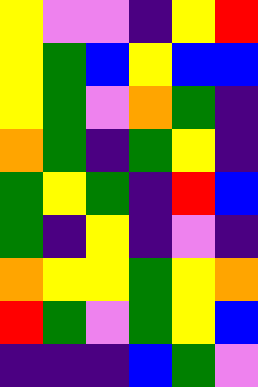[["yellow", "violet", "violet", "indigo", "yellow", "red"], ["yellow", "green", "blue", "yellow", "blue", "blue"], ["yellow", "green", "violet", "orange", "green", "indigo"], ["orange", "green", "indigo", "green", "yellow", "indigo"], ["green", "yellow", "green", "indigo", "red", "blue"], ["green", "indigo", "yellow", "indigo", "violet", "indigo"], ["orange", "yellow", "yellow", "green", "yellow", "orange"], ["red", "green", "violet", "green", "yellow", "blue"], ["indigo", "indigo", "indigo", "blue", "green", "violet"]]